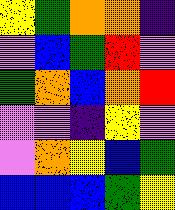[["yellow", "green", "orange", "orange", "indigo"], ["violet", "blue", "green", "red", "violet"], ["green", "orange", "blue", "orange", "red"], ["violet", "violet", "indigo", "yellow", "violet"], ["violet", "orange", "yellow", "blue", "green"], ["blue", "blue", "blue", "green", "yellow"]]